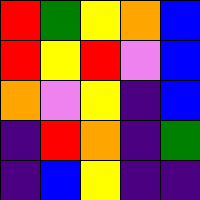[["red", "green", "yellow", "orange", "blue"], ["red", "yellow", "red", "violet", "blue"], ["orange", "violet", "yellow", "indigo", "blue"], ["indigo", "red", "orange", "indigo", "green"], ["indigo", "blue", "yellow", "indigo", "indigo"]]